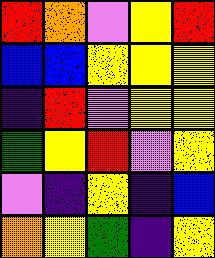[["red", "orange", "violet", "yellow", "red"], ["blue", "blue", "yellow", "yellow", "yellow"], ["indigo", "red", "violet", "yellow", "yellow"], ["green", "yellow", "red", "violet", "yellow"], ["violet", "indigo", "yellow", "indigo", "blue"], ["orange", "yellow", "green", "indigo", "yellow"]]